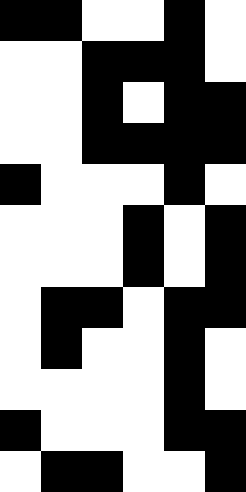[["black", "black", "white", "white", "black", "white"], ["white", "white", "black", "black", "black", "white"], ["white", "white", "black", "white", "black", "black"], ["white", "white", "black", "black", "black", "black"], ["black", "white", "white", "white", "black", "white"], ["white", "white", "white", "black", "white", "black"], ["white", "white", "white", "black", "white", "black"], ["white", "black", "black", "white", "black", "black"], ["white", "black", "white", "white", "black", "white"], ["white", "white", "white", "white", "black", "white"], ["black", "white", "white", "white", "black", "black"], ["white", "black", "black", "white", "white", "black"]]